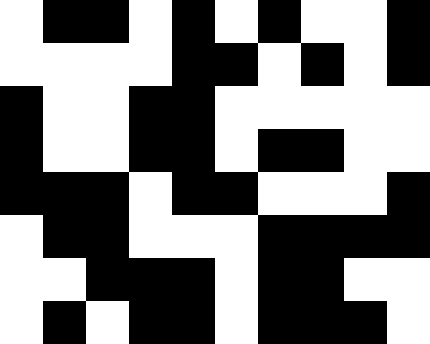[["white", "black", "black", "white", "black", "white", "black", "white", "white", "black"], ["white", "white", "white", "white", "black", "black", "white", "black", "white", "black"], ["black", "white", "white", "black", "black", "white", "white", "white", "white", "white"], ["black", "white", "white", "black", "black", "white", "black", "black", "white", "white"], ["black", "black", "black", "white", "black", "black", "white", "white", "white", "black"], ["white", "black", "black", "white", "white", "white", "black", "black", "black", "black"], ["white", "white", "black", "black", "black", "white", "black", "black", "white", "white"], ["white", "black", "white", "black", "black", "white", "black", "black", "black", "white"]]